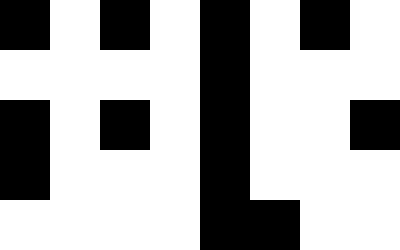[["black", "white", "black", "white", "black", "white", "black", "white"], ["white", "white", "white", "white", "black", "white", "white", "white"], ["black", "white", "black", "white", "black", "white", "white", "black"], ["black", "white", "white", "white", "black", "white", "white", "white"], ["white", "white", "white", "white", "black", "black", "white", "white"]]